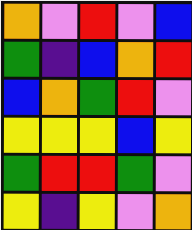[["orange", "violet", "red", "violet", "blue"], ["green", "indigo", "blue", "orange", "red"], ["blue", "orange", "green", "red", "violet"], ["yellow", "yellow", "yellow", "blue", "yellow"], ["green", "red", "red", "green", "violet"], ["yellow", "indigo", "yellow", "violet", "orange"]]